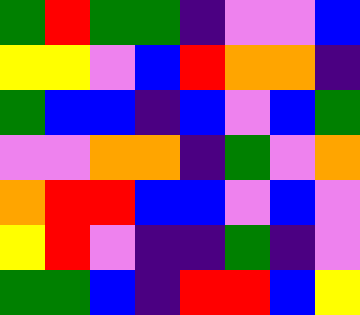[["green", "red", "green", "green", "indigo", "violet", "violet", "blue"], ["yellow", "yellow", "violet", "blue", "red", "orange", "orange", "indigo"], ["green", "blue", "blue", "indigo", "blue", "violet", "blue", "green"], ["violet", "violet", "orange", "orange", "indigo", "green", "violet", "orange"], ["orange", "red", "red", "blue", "blue", "violet", "blue", "violet"], ["yellow", "red", "violet", "indigo", "indigo", "green", "indigo", "violet"], ["green", "green", "blue", "indigo", "red", "red", "blue", "yellow"]]